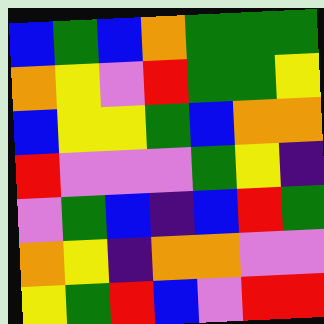[["blue", "green", "blue", "orange", "green", "green", "green"], ["orange", "yellow", "violet", "red", "green", "green", "yellow"], ["blue", "yellow", "yellow", "green", "blue", "orange", "orange"], ["red", "violet", "violet", "violet", "green", "yellow", "indigo"], ["violet", "green", "blue", "indigo", "blue", "red", "green"], ["orange", "yellow", "indigo", "orange", "orange", "violet", "violet"], ["yellow", "green", "red", "blue", "violet", "red", "red"]]